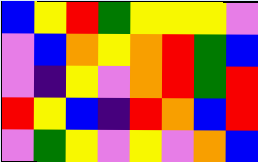[["blue", "yellow", "red", "green", "yellow", "yellow", "yellow", "violet"], ["violet", "blue", "orange", "yellow", "orange", "red", "green", "blue"], ["violet", "indigo", "yellow", "violet", "orange", "red", "green", "red"], ["red", "yellow", "blue", "indigo", "red", "orange", "blue", "red"], ["violet", "green", "yellow", "violet", "yellow", "violet", "orange", "blue"]]